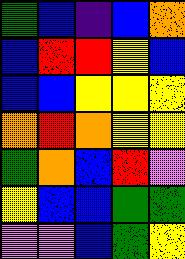[["green", "blue", "indigo", "blue", "orange"], ["blue", "red", "red", "yellow", "blue"], ["blue", "blue", "yellow", "yellow", "yellow"], ["orange", "red", "orange", "yellow", "yellow"], ["green", "orange", "blue", "red", "violet"], ["yellow", "blue", "blue", "green", "green"], ["violet", "violet", "blue", "green", "yellow"]]